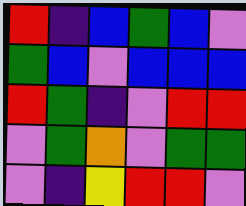[["red", "indigo", "blue", "green", "blue", "violet"], ["green", "blue", "violet", "blue", "blue", "blue"], ["red", "green", "indigo", "violet", "red", "red"], ["violet", "green", "orange", "violet", "green", "green"], ["violet", "indigo", "yellow", "red", "red", "violet"]]